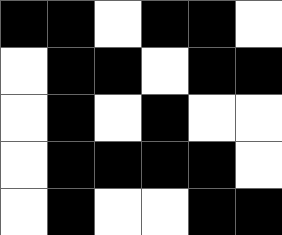[["black", "black", "white", "black", "black", "white"], ["white", "black", "black", "white", "black", "black"], ["white", "black", "white", "black", "white", "white"], ["white", "black", "black", "black", "black", "white"], ["white", "black", "white", "white", "black", "black"]]